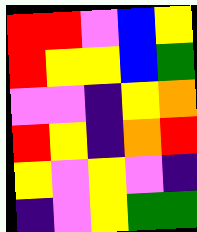[["red", "red", "violet", "blue", "yellow"], ["red", "yellow", "yellow", "blue", "green"], ["violet", "violet", "indigo", "yellow", "orange"], ["red", "yellow", "indigo", "orange", "red"], ["yellow", "violet", "yellow", "violet", "indigo"], ["indigo", "violet", "yellow", "green", "green"]]